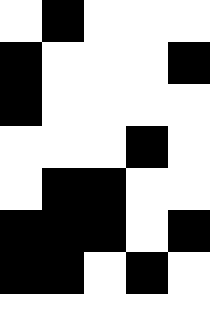[["white", "black", "white", "white", "white"], ["black", "white", "white", "white", "black"], ["black", "white", "white", "white", "white"], ["white", "white", "white", "black", "white"], ["white", "black", "black", "white", "white"], ["black", "black", "black", "white", "black"], ["black", "black", "white", "black", "white"], ["white", "white", "white", "white", "white"]]